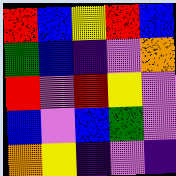[["red", "blue", "yellow", "red", "blue"], ["green", "blue", "indigo", "violet", "orange"], ["red", "violet", "red", "yellow", "violet"], ["blue", "violet", "blue", "green", "violet"], ["orange", "yellow", "indigo", "violet", "indigo"]]